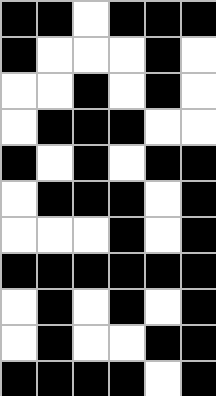[["black", "black", "white", "black", "black", "black"], ["black", "white", "white", "white", "black", "white"], ["white", "white", "black", "white", "black", "white"], ["white", "black", "black", "black", "white", "white"], ["black", "white", "black", "white", "black", "black"], ["white", "black", "black", "black", "white", "black"], ["white", "white", "white", "black", "white", "black"], ["black", "black", "black", "black", "black", "black"], ["white", "black", "white", "black", "white", "black"], ["white", "black", "white", "white", "black", "black"], ["black", "black", "black", "black", "white", "black"]]